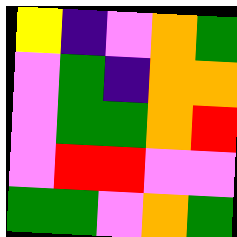[["yellow", "indigo", "violet", "orange", "green"], ["violet", "green", "indigo", "orange", "orange"], ["violet", "green", "green", "orange", "red"], ["violet", "red", "red", "violet", "violet"], ["green", "green", "violet", "orange", "green"]]